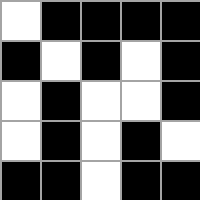[["white", "black", "black", "black", "black"], ["black", "white", "black", "white", "black"], ["white", "black", "white", "white", "black"], ["white", "black", "white", "black", "white"], ["black", "black", "white", "black", "black"]]